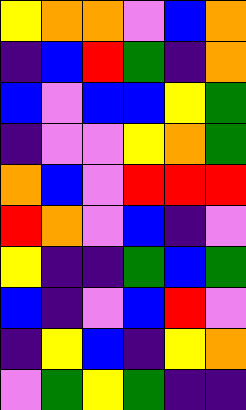[["yellow", "orange", "orange", "violet", "blue", "orange"], ["indigo", "blue", "red", "green", "indigo", "orange"], ["blue", "violet", "blue", "blue", "yellow", "green"], ["indigo", "violet", "violet", "yellow", "orange", "green"], ["orange", "blue", "violet", "red", "red", "red"], ["red", "orange", "violet", "blue", "indigo", "violet"], ["yellow", "indigo", "indigo", "green", "blue", "green"], ["blue", "indigo", "violet", "blue", "red", "violet"], ["indigo", "yellow", "blue", "indigo", "yellow", "orange"], ["violet", "green", "yellow", "green", "indigo", "indigo"]]